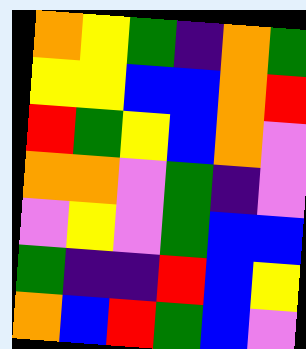[["orange", "yellow", "green", "indigo", "orange", "green"], ["yellow", "yellow", "blue", "blue", "orange", "red"], ["red", "green", "yellow", "blue", "orange", "violet"], ["orange", "orange", "violet", "green", "indigo", "violet"], ["violet", "yellow", "violet", "green", "blue", "blue"], ["green", "indigo", "indigo", "red", "blue", "yellow"], ["orange", "blue", "red", "green", "blue", "violet"]]